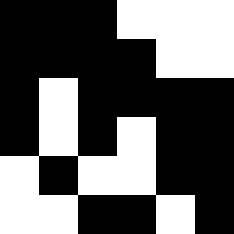[["black", "black", "black", "white", "white", "white"], ["black", "black", "black", "black", "white", "white"], ["black", "white", "black", "black", "black", "black"], ["black", "white", "black", "white", "black", "black"], ["white", "black", "white", "white", "black", "black"], ["white", "white", "black", "black", "white", "black"]]